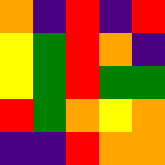[["orange", "indigo", "red", "indigo", "red"], ["yellow", "green", "red", "orange", "indigo"], ["yellow", "green", "red", "green", "green"], ["red", "green", "orange", "yellow", "orange"], ["indigo", "indigo", "red", "orange", "orange"]]